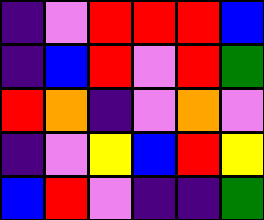[["indigo", "violet", "red", "red", "red", "blue"], ["indigo", "blue", "red", "violet", "red", "green"], ["red", "orange", "indigo", "violet", "orange", "violet"], ["indigo", "violet", "yellow", "blue", "red", "yellow"], ["blue", "red", "violet", "indigo", "indigo", "green"]]